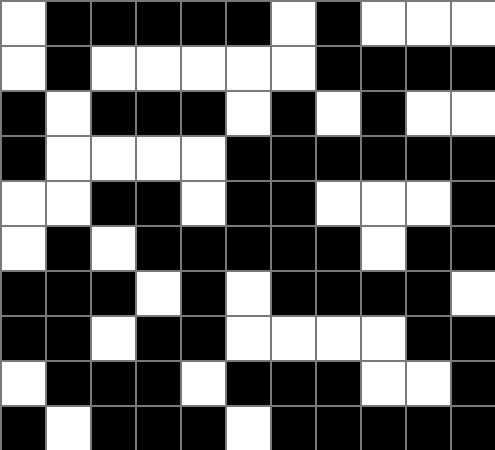[["white", "black", "black", "black", "black", "black", "white", "black", "white", "white", "white"], ["white", "black", "white", "white", "white", "white", "white", "black", "black", "black", "black"], ["black", "white", "black", "black", "black", "white", "black", "white", "black", "white", "white"], ["black", "white", "white", "white", "white", "black", "black", "black", "black", "black", "black"], ["white", "white", "black", "black", "white", "black", "black", "white", "white", "white", "black"], ["white", "black", "white", "black", "black", "black", "black", "black", "white", "black", "black"], ["black", "black", "black", "white", "black", "white", "black", "black", "black", "black", "white"], ["black", "black", "white", "black", "black", "white", "white", "white", "white", "black", "black"], ["white", "black", "black", "black", "white", "black", "black", "black", "white", "white", "black"], ["black", "white", "black", "black", "black", "white", "black", "black", "black", "black", "black"]]